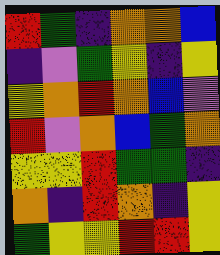[["red", "green", "indigo", "orange", "orange", "blue"], ["indigo", "violet", "green", "yellow", "indigo", "yellow"], ["yellow", "orange", "red", "orange", "blue", "violet"], ["red", "violet", "orange", "blue", "green", "orange"], ["yellow", "yellow", "red", "green", "green", "indigo"], ["orange", "indigo", "red", "orange", "indigo", "yellow"], ["green", "yellow", "yellow", "red", "red", "yellow"]]